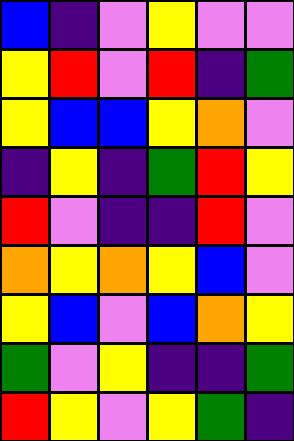[["blue", "indigo", "violet", "yellow", "violet", "violet"], ["yellow", "red", "violet", "red", "indigo", "green"], ["yellow", "blue", "blue", "yellow", "orange", "violet"], ["indigo", "yellow", "indigo", "green", "red", "yellow"], ["red", "violet", "indigo", "indigo", "red", "violet"], ["orange", "yellow", "orange", "yellow", "blue", "violet"], ["yellow", "blue", "violet", "blue", "orange", "yellow"], ["green", "violet", "yellow", "indigo", "indigo", "green"], ["red", "yellow", "violet", "yellow", "green", "indigo"]]